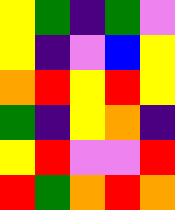[["yellow", "green", "indigo", "green", "violet"], ["yellow", "indigo", "violet", "blue", "yellow"], ["orange", "red", "yellow", "red", "yellow"], ["green", "indigo", "yellow", "orange", "indigo"], ["yellow", "red", "violet", "violet", "red"], ["red", "green", "orange", "red", "orange"]]